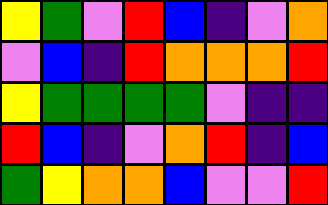[["yellow", "green", "violet", "red", "blue", "indigo", "violet", "orange"], ["violet", "blue", "indigo", "red", "orange", "orange", "orange", "red"], ["yellow", "green", "green", "green", "green", "violet", "indigo", "indigo"], ["red", "blue", "indigo", "violet", "orange", "red", "indigo", "blue"], ["green", "yellow", "orange", "orange", "blue", "violet", "violet", "red"]]